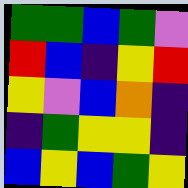[["green", "green", "blue", "green", "violet"], ["red", "blue", "indigo", "yellow", "red"], ["yellow", "violet", "blue", "orange", "indigo"], ["indigo", "green", "yellow", "yellow", "indigo"], ["blue", "yellow", "blue", "green", "yellow"]]